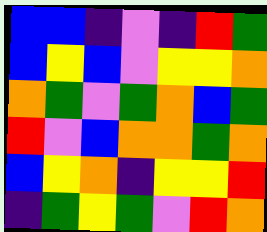[["blue", "blue", "indigo", "violet", "indigo", "red", "green"], ["blue", "yellow", "blue", "violet", "yellow", "yellow", "orange"], ["orange", "green", "violet", "green", "orange", "blue", "green"], ["red", "violet", "blue", "orange", "orange", "green", "orange"], ["blue", "yellow", "orange", "indigo", "yellow", "yellow", "red"], ["indigo", "green", "yellow", "green", "violet", "red", "orange"]]